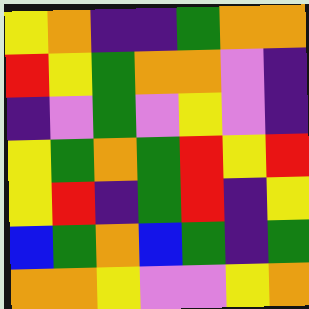[["yellow", "orange", "indigo", "indigo", "green", "orange", "orange"], ["red", "yellow", "green", "orange", "orange", "violet", "indigo"], ["indigo", "violet", "green", "violet", "yellow", "violet", "indigo"], ["yellow", "green", "orange", "green", "red", "yellow", "red"], ["yellow", "red", "indigo", "green", "red", "indigo", "yellow"], ["blue", "green", "orange", "blue", "green", "indigo", "green"], ["orange", "orange", "yellow", "violet", "violet", "yellow", "orange"]]